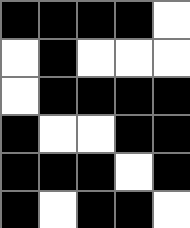[["black", "black", "black", "black", "white"], ["white", "black", "white", "white", "white"], ["white", "black", "black", "black", "black"], ["black", "white", "white", "black", "black"], ["black", "black", "black", "white", "black"], ["black", "white", "black", "black", "white"]]